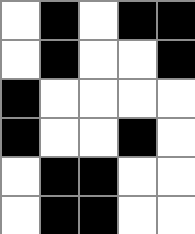[["white", "black", "white", "black", "black"], ["white", "black", "white", "white", "black"], ["black", "white", "white", "white", "white"], ["black", "white", "white", "black", "white"], ["white", "black", "black", "white", "white"], ["white", "black", "black", "white", "white"]]